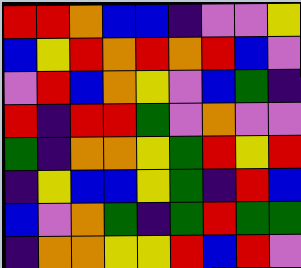[["red", "red", "orange", "blue", "blue", "indigo", "violet", "violet", "yellow"], ["blue", "yellow", "red", "orange", "red", "orange", "red", "blue", "violet"], ["violet", "red", "blue", "orange", "yellow", "violet", "blue", "green", "indigo"], ["red", "indigo", "red", "red", "green", "violet", "orange", "violet", "violet"], ["green", "indigo", "orange", "orange", "yellow", "green", "red", "yellow", "red"], ["indigo", "yellow", "blue", "blue", "yellow", "green", "indigo", "red", "blue"], ["blue", "violet", "orange", "green", "indigo", "green", "red", "green", "green"], ["indigo", "orange", "orange", "yellow", "yellow", "red", "blue", "red", "violet"]]